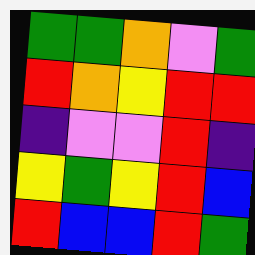[["green", "green", "orange", "violet", "green"], ["red", "orange", "yellow", "red", "red"], ["indigo", "violet", "violet", "red", "indigo"], ["yellow", "green", "yellow", "red", "blue"], ["red", "blue", "blue", "red", "green"]]